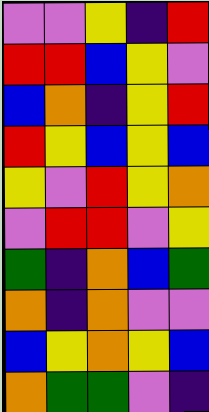[["violet", "violet", "yellow", "indigo", "red"], ["red", "red", "blue", "yellow", "violet"], ["blue", "orange", "indigo", "yellow", "red"], ["red", "yellow", "blue", "yellow", "blue"], ["yellow", "violet", "red", "yellow", "orange"], ["violet", "red", "red", "violet", "yellow"], ["green", "indigo", "orange", "blue", "green"], ["orange", "indigo", "orange", "violet", "violet"], ["blue", "yellow", "orange", "yellow", "blue"], ["orange", "green", "green", "violet", "indigo"]]